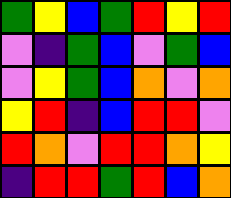[["green", "yellow", "blue", "green", "red", "yellow", "red"], ["violet", "indigo", "green", "blue", "violet", "green", "blue"], ["violet", "yellow", "green", "blue", "orange", "violet", "orange"], ["yellow", "red", "indigo", "blue", "red", "red", "violet"], ["red", "orange", "violet", "red", "red", "orange", "yellow"], ["indigo", "red", "red", "green", "red", "blue", "orange"]]